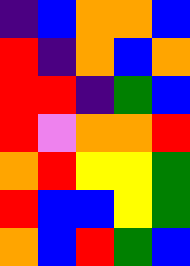[["indigo", "blue", "orange", "orange", "blue"], ["red", "indigo", "orange", "blue", "orange"], ["red", "red", "indigo", "green", "blue"], ["red", "violet", "orange", "orange", "red"], ["orange", "red", "yellow", "yellow", "green"], ["red", "blue", "blue", "yellow", "green"], ["orange", "blue", "red", "green", "blue"]]